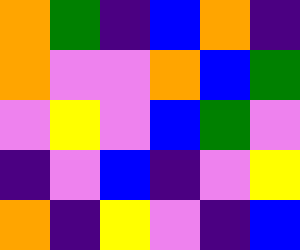[["orange", "green", "indigo", "blue", "orange", "indigo"], ["orange", "violet", "violet", "orange", "blue", "green"], ["violet", "yellow", "violet", "blue", "green", "violet"], ["indigo", "violet", "blue", "indigo", "violet", "yellow"], ["orange", "indigo", "yellow", "violet", "indigo", "blue"]]